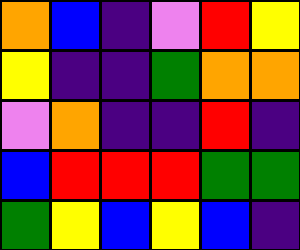[["orange", "blue", "indigo", "violet", "red", "yellow"], ["yellow", "indigo", "indigo", "green", "orange", "orange"], ["violet", "orange", "indigo", "indigo", "red", "indigo"], ["blue", "red", "red", "red", "green", "green"], ["green", "yellow", "blue", "yellow", "blue", "indigo"]]